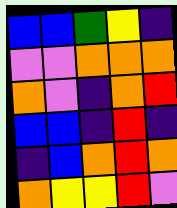[["blue", "blue", "green", "yellow", "indigo"], ["violet", "violet", "orange", "orange", "orange"], ["orange", "violet", "indigo", "orange", "red"], ["blue", "blue", "indigo", "red", "indigo"], ["indigo", "blue", "orange", "red", "orange"], ["orange", "yellow", "yellow", "red", "violet"]]